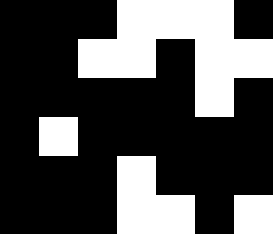[["black", "black", "black", "white", "white", "white", "black"], ["black", "black", "white", "white", "black", "white", "white"], ["black", "black", "black", "black", "black", "white", "black"], ["black", "white", "black", "black", "black", "black", "black"], ["black", "black", "black", "white", "black", "black", "black"], ["black", "black", "black", "white", "white", "black", "white"]]